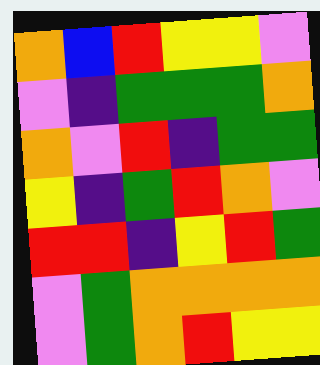[["orange", "blue", "red", "yellow", "yellow", "violet"], ["violet", "indigo", "green", "green", "green", "orange"], ["orange", "violet", "red", "indigo", "green", "green"], ["yellow", "indigo", "green", "red", "orange", "violet"], ["red", "red", "indigo", "yellow", "red", "green"], ["violet", "green", "orange", "orange", "orange", "orange"], ["violet", "green", "orange", "red", "yellow", "yellow"]]